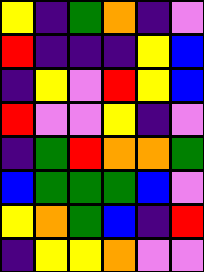[["yellow", "indigo", "green", "orange", "indigo", "violet"], ["red", "indigo", "indigo", "indigo", "yellow", "blue"], ["indigo", "yellow", "violet", "red", "yellow", "blue"], ["red", "violet", "violet", "yellow", "indigo", "violet"], ["indigo", "green", "red", "orange", "orange", "green"], ["blue", "green", "green", "green", "blue", "violet"], ["yellow", "orange", "green", "blue", "indigo", "red"], ["indigo", "yellow", "yellow", "orange", "violet", "violet"]]